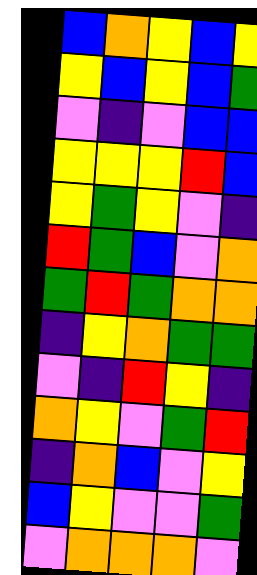[["blue", "orange", "yellow", "blue", "yellow"], ["yellow", "blue", "yellow", "blue", "green"], ["violet", "indigo", "violet", "blue", "blue"], ["yellow", "yellow", "yellow", "red", "blue"], ["yellow", "green", "yellow", "violet", "indigo"], ["red", "green", "blue", "violet", "orange"], ["green", "red", "green", "orange", "orange"], ["indigo", "yellow", "orange", "green", "green"], ["violet", "indigo", "red", "yellow", "indigo"], ["orange", "yellow", "violet", "green", "red"], ["indigo", "orange", "blue", "violet", "yellow"], ["blue", "yellow", "violet", "violet", "green"], ["violet", "orange", "orange", "orange", "violet"]]